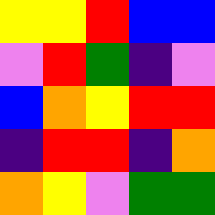[["yellow", "yellow", "red", "blue", "blue"], ["violet", "red", "green", "indigo", "violet"], ["blue", "orange", "yellow", "red", "red"], ["indigo", "red", "red", "indigo", "orange"], ["orange", "yellow", "violet", "green", "green"]]